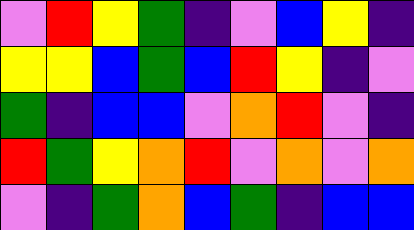[["violet", "red", "yellow", "green", "indigo", "violet", "blue", "yellow", "indigo"], ["yellow", "yellow", "blue", "green", "blue", "red", "yellow", "indigo", "violet"], ["green", "indigo", "blue", "blue", "violet", "orange", "red", "violet", "indigo"], ["red", "green", "yellow", "orange", "red", "violet", "orange", "violet", "orange"], ["violet", "indigo", "green", "orange", "blue", "green", "indigo", "blue", "blue"]]